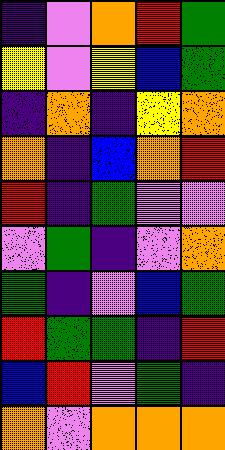[["indigo", "violet", "orange", "red", "green"], ["yellow", "violet", "yellow", "blue", "green"], ["indigo", "orange", "indigo", "yellow", "orange"], ["orange", "indigo", "blue", "orange", "red"], ["red", "indigo", "green", "violet", "violet"], ["violet", "green", "indigo", "violet", "orange"], ["green", "indigo", "violet", "blue", "green"], ["red", "green", "green", "indigo", "red"], ["blue", "red", "violet", "green", "indigo"], ["orange", "violet", "orange", "orange", "orange"]]